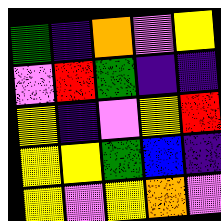[["green", "indigo", "orange", "violet", "yellow"], ["violet", "red", "green", "indigo", "indigo"], ["yellow", "indigo", "violet", "yellow", "red"], ["yellow", "yellow", "green", "blue", "indigo"], ["yellow", "violet", "yellow", "orange", "violet"]]